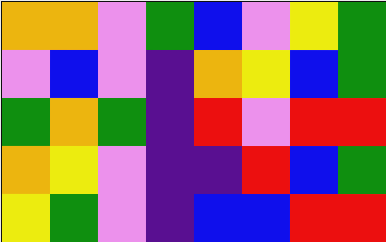[["orange", "orange", "violet", "green", "blue", "violet", "yellow", "green"], ["violet", "blue", "violet", "indigo", "orange", "yellow", "blue", "green"], ["green", "orange", "green", "indigo", "red", "violet", "red", "red"], ["orange", "yellow", "violet", "indigo", "indigo", "red", "blue", "green"], ["yellow", "green", "violet", "indigo", "blue", "blue", "red", "red"]]